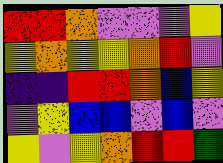[["red", "red", "orange", "violet", "violet", "violet", "yellow"], ["yellow", "orange", "yellow", "yellow", "orange", "red", "violet"], ["indigo", "indigo", "red", "red", "orange", "blue", "yellow"], ["violet", "yellow", "blue", "blue", "violet", "blue", "violet"], ["yellow", "violet", "yellow", "orange", "red", "red", "green"]]